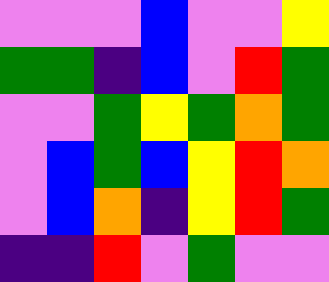[["violet", "violet", "violet", "blue", "violet", "violet", "yellow"], ["green", "green", "indigo", "blue", "violet", "red", "green"], ["violet", "violet", "green", "yellow", "green", "orange", "green"], ["violet", "blue", "green", "blue", "yellow", "red", "orange"], ["violet", "blue", "orange", "indigo", "yellow", "red", "green"], ["indigo", "indigo", "red", "violet", "green", "violet", "violet"]]